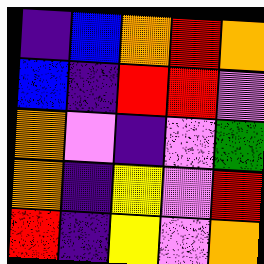[["indigo", "blue", "orange", "red", "orange"], ["blue", "indigo", "red", "red", "violet"], ["orange", "violet", "indigo", "violet", "green"], ["orange", "indigo", "yellow", "violet", "red"], ["red", "indigo", "yellow", "violet", "orange"]]